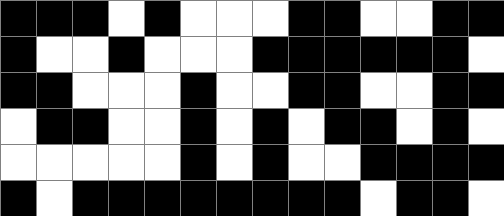[["black", "black", "black", "white", "black", "white", "white", "white", "black", "black", "white", "white", "black", "black"], ["black", "white", "white", "black", "white", "white", "white", "black", "black", "black", "black", "black", "black", "white"], ["black", "black", "white", "white", "white", "black", "white", "white", "black", "black", "white", "white", "black", "black"], ["white", "black", "black", "white", "white", "black", "white", "black", "white", "black", "black", "white", "black", "white"], ["white", "white", "white", "white", "white", "black", "white", "black", "white", "white", "black", "black", "black", "black"], ["black", "white", "black", "black", "black", "black", "black", "black", "black", "black", "white", "black", "black", "white"]]